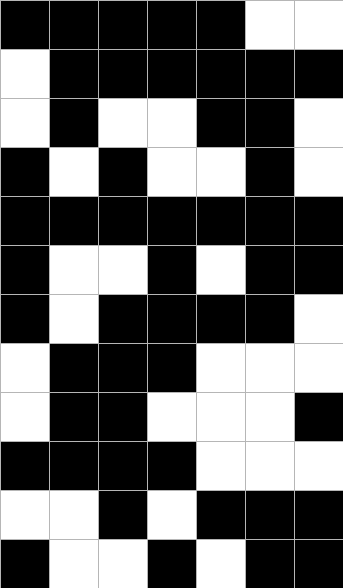[["black", "black", "black", "black", "black", "white", "white"], ["white", "black", "black", "black", "black", "black", "black"], ["white", "black", "white", "white", "black", "black", "white"], ["black", "white", "black", "white", "white", "black", "white"], ["black", "black", "black", "black", "black", "black", "black"], ["black", "white", "white", "black", "white", "black", "black"], ["black", "white", "black", "black", "black", "black", "white"], ["white", "black", "black", "black", "white", "white", "white"], ["white", "black", "black", "white", "white", "white", "black"], ["black", "black", "black", "black", "white", "white", "white"], ["white", "white", "black", "white", "black", "black", "black"], ["black", "white", "white", "black", "white", "black", "black"]]